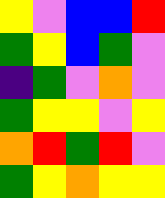[["yellow", "violet", "blue", "blue", "red"], ["green", "yellow", "blue", "green", "violet"], ["indigo", "green", "violet", "orange", "violet"], ["green", "yellow", "yellow", "violet", "yellow"], ["orange", "red", "green", "red", "violet"], ["green", "yellow", "orange", "yellow", "yellow"]]